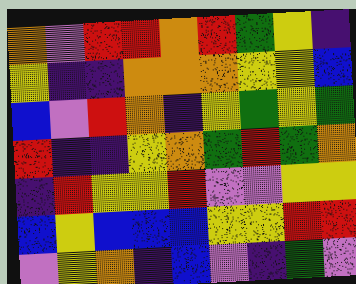[["orange", "violet", "red", "red", "orange", "red", "green", "yellow", "indigo"], ["yellow", "indigo", "indigo", "orange", "orange", "orange", "yellow", "yellow", "blue"], ["blue", "violet", "red", "orange", "indigo", "yellow", "green", "yellow", "green"], ["red", "indigo", "indigo", "yellow", "orange", "green", "red", "green", "orange"], ["indigo", "red", "yellow", "yellow", "red", "violet", "violet", "yellow", "yellow"], ["blue", "yellow", "blue", "blue", "blue", "yellow", "yellow", "red", "red"], ["violet", "yellow", "orange", "indigo", "blue", "violet", "indigo", "green", "violet"]]